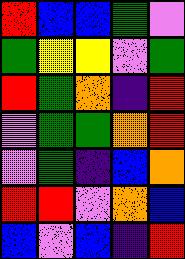[["red", "blue", "blue", "green", "violet"], ["green", "yellow", "yellow", "violet", "green"], ["red", "green", "orange", "indigo", "red"], ["violet", "green", "green", "orange", "red"], ["violet", "green", "indigo", "blue", "orange"], ["red", "red", "violet", "orange", "blue"], ["blue", "violet", "blue", "indigo", "red"]]